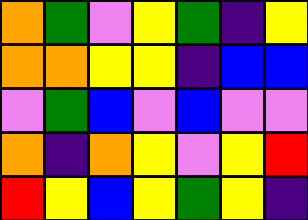[["orange", "green", "violet", "yellow", "green", "indigo", "yellow"], ["orange", "orange", "yellow", "yellow", "indigo", "blue", "blue"], ["violet", "green", "blue", "violet", "blue", "violet", "violet"], ["orange", "indigo", "orange", "yellow", "violet", "yellow", "red"], ["red", "yellow", "blue", "yellow", "green", "yellow", "indigo"]]